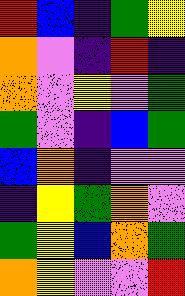[["red", "blue", "indigo", "green", "yellow"], ["orange", "violet", "indigo", "red", "indigo"], ["orange", "violet", "yellow", "violet", "green"], ["green", "violet", "indigo", "blue", "green"], ["blue", "orange", "indigo", "violet", "violet"], ["indigo", "yellow", "green", "orange", "violet"], ["green", "yellow", "blue", "orange", "green"], ["orange", "yellow", "violet", "violet", "red"]]